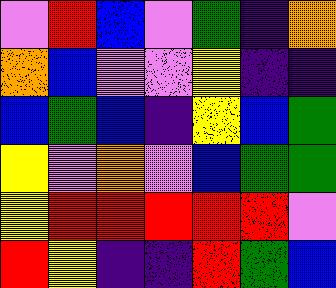[["violet", "red", "blue", "violet", "green", "indigo", "orange"], ["orange", "blue", "violet", "violet", "yellow", "indigo", "indigo"], ["blue", "green", "blue", "indigo", "yellow", "blue", "green"], ["yellow", "violet", "orange", "violet", "blue", "green", "green"], ["yellow", "red", "red", "red", "red", "red", "violet"], ["red", "yellow", "indigo", "indigo", "red", "green", "blue"]]